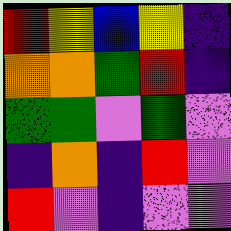[["red", "yellow", "blue", "yellow", "indigo"], ["orange", "orange", "green", "red", "indigo"], ["green", "green", "violet", "green", "violet"], ["indigo", "orange", "indigo", "red", "violet"], ["red", "violet", "indigo", "violet", "violet"]]